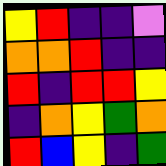[["yellow", "red", "indigo", "indigo", "violet"], ["orange", "orange", "red", "indigo", "indigo"], ["red", "indigo", "red", "red", "yellow"], ["indigo", "orange", "yellow", "green", "orange"], ["red", "blue", "yellow", "indigo", "green"]]